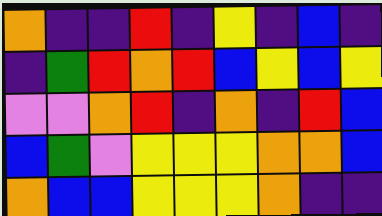[["orange", "indigo", "indigo", "red", "indigo", "yellow", "indigo", "blue", "indigo"], ["indigo", "green", "red", "orange", "red", "blue", "yellow", "blue", "yellow"], ["violet", "violet", "orange", "red", "indigo", "orange", "indigo", "red", "blue"], ["blue", "green", "violet", "yellow", "yellow", "yellow", "orange", "orange", "blue"], ["orange", "blue", "blue", "yellow", "yellow", "yellow", "orange", "indigo", "indigo"]]